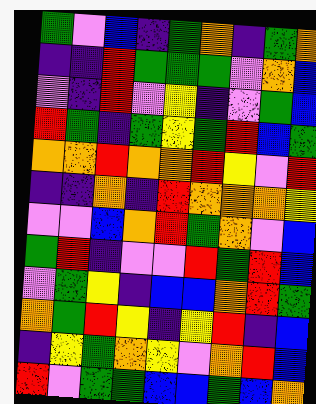[["green", "violet", "blue", "indigo", "green", "orange", "indigo", "green", "orange"], ["indigo", "indigo", "red", "green", "green", "green", "violet", "orange", "blue"], ["violet", "indigo", "red", "violet", "yellow", "indigo", "violet", "green", "blue"], ["red", "green", "indigo", "green", "yellow", "green", "red", "blue", "green"], ["orange", "orange", "red", "orange", "orange", "red", "yellow", "violet", "red"], ["indigo", "indigo", "orange", "indigo", "red", "orange", "orange", "orange", "yellow"], ["violet", "violet", "blue", "orange", "red", "green", "orange", "violet", "blue"], ["green", "red", "indigo", "violet", "violet", "red", "green", "red", "blue"], ["violet", "green", "yellow", "indigo", "blue", "blue", "orange", "red", "green"], ["orange", "green", "red", "yellow", "indigo", "yellow", "red", "indigo", "blue"], ["indigo", "yellow", "green", "orange", "yellow", "violet", "orange", "red", "blue"], ["red", "violet", "green", "green", "blue", "blue", "green", "blue", "orange"]]